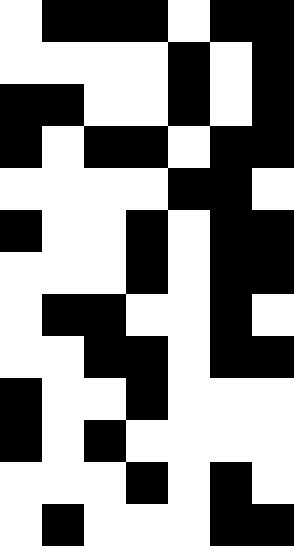[["white", "black", "black", "black", "white", "black", "black"], ["white", "white", "white", "white", "black", "white", "black"], ["black", "black", "white", "white", "black", "white", "black"], ["black", "white", "black", "black", "white", "black", "black"], ["white", "white", "white", "white", "black", "black", "white"], ["black", "white", "white", "black", "white", "black", "black"], ["white", "white", "white", "black", "white", "black", "black"], ["white", "black", "black", "white", "white", "black", "white"], ["white", "white", "black", "black", "white", "black", "black"], ["black", "white", "white", "black", "white", "white", "white"], ["black", "white", "black", "white", "white", "white", "white"], ["white", "white", "white", "black", "white", "black", "white"], ["white", "black", "white", "white", "white", "black", "black"]]